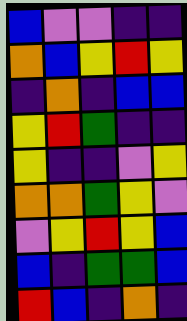[["blue", "violet", "violet", "indigo", "indigo"], ["orange", "blue", "yellow", "red", "yellow"], ["indigo", "orange", "indigo", "blue", "blue"], ["yellow", "red", "green", "indigo", "indigo"], ["yellow", "indigo", "indigo", "violet", "yellow"], ["orange", "orange", "green", "yellow", "violet"], ["violet", "yellow", "red", "yellow", "blue"], ["blue", "indigo", "green", "green", "blue"], ["red", "blue", "indigo", "orange", "indigo"]]